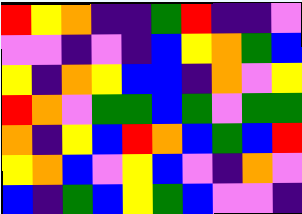[["red", "yellow", "orange", "indigo", "indigo", "green", "red", "indigo", "indigo", "violet"], ["violet", "violet", "indigo", "violet", "indigo", "blue", "yellow", "orange", "green", "blue"], ["yellow", "indigo", "orange", "yellow", "blue", "blue", "indigo", "orange", "violet", "yellow"], ["red", "orange", "violet", "green", "green", "blue", "green", "violet", "green", "green"], ["orange", "indigo", "yellow", "blue", "red", "orange", "blue", "green", "blue", "red"], ["yellow", "orange", "blue", "violet", "yellow", "blue", "violet", "indigo", "orange", "violet"], ["blue", "indigo", "green", "blue", "yellow", "green", "blue", "violet", "violet", "indigo"]]